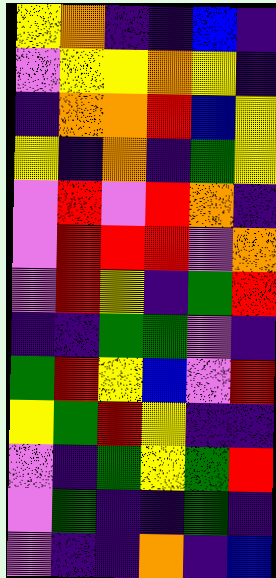[["yellow", "orange", "indigo", "indigo", "blue", "indigo"], ["violet", "yellow", "yellow", "orange", "yellow", "indigo"], ["indigo", "orange", "orange", "red", "blue", "yellow"], ["yellow", "indigo", "orange", "indigo", "green", "yellow"], ["violet", "red", "violet", "red", "orange", "indigo"], ["violet", "red", "red", "red", "violet", "orange"], ["violet", "red", "yellow", "indigo", "green", "red"], ["indigo", "indigo", "green", "green", "violet", "indigo"], ["green", "red", "yellow", "blue", "violet", "red"], ["yellow", "green", "red", "yellow", "indigo", "indigo"], ["violet", "indigo", "green", "yellow", "green", "red"], ["violet", "green", "indigo", "indigo", "green", "indigo"], ["violet", "indigo", "indigo", "orange", "indigo", "blue"]]